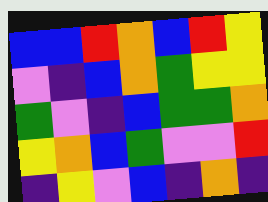[["blue", "blue", "red", "orange", "blue", "red", "yellow"], ["violet", "indigo", "blue", "orange", "green", "yellow", "yellow"], ["green", "violet", "indigo", "blue", "green", "green", "orange"], ["yellow", "orange", "blue", "green", "violet", "violet", "red"], ["indigo", "yellow", "violet", "blue", "indigo", "orange", "indigo"]]